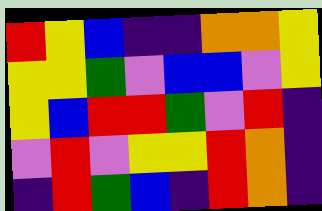[["red", "yellow", "blue", "indigo", "indigo", "orange", "orange", "yellow"], ["yellow", "yellow", "green", "violet", "blue", "blue", "violet", "yellow"], ["yellow", "blue", "red", "red", "green", "violet", "red", "indigo"], ["violet", "red", "violet", "yellow", "yellow", "red", "orange", "indigo"], ["indigo", "red", "green", "blue", "indigo", "red", "orange", "indigo"]]